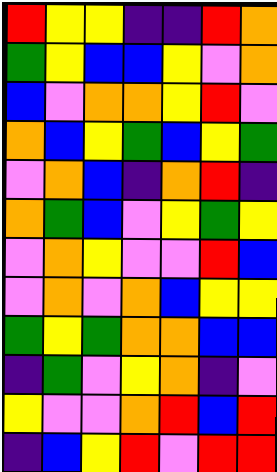[["red", "yellow", "yellow", "indigo", "indigo", "red", "orange"], ["green", "yellow", "blue", "blue", "yellow", "violet", "orange"], ["blue", "violet", "orange", "orange", "yellow", "red", "violet"], ["orange", "blue", "yellow", "green", "blue", "yellow", "green"], ["violet", "orange", "blue", "indigo", "orange", "red", "indigo"], ["orange", "green", "blue", "violet", "yellow", "green", "yellow"], ["violet", "orange", "yellow", "violet", "violet", "red", "blue"], ["violet", "orange", "violet", "orange", "blue", "yellow", "yellow"], ["green", "yellow", "green", "orange", "orange", "blue", "blue"], ["indigo", "green", "violet", "yellow", "orange", "indigo", "violet"], ["yellow", "violet", "violet", "orange", "red", "blue", "red"], ["indigo", "blue", "yellow", "red", "violet", "red", "red"]]